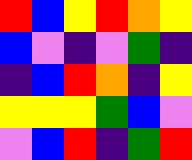[["red", "blue", "yellow", "red", "orange", "yellow"], ["blue", "violet", "indigo", "violet", "green", "indigo"], ["indigo", "blue", "red", "orange", "indigo", "yellow"], ["yellow", "yellow", "yellow", "green", "blue", "violet"], ["violet", "blue", "red", "indigo", "green", "red"]]